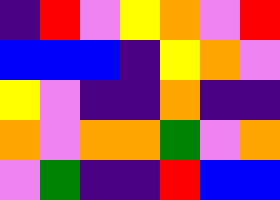[["indigo", "red", "violet", "yellow", "orange", "violet", "red"], ["blue", "blue", "blue", "indigo", "yellow", "orange", "violet"], ["yellow", "violet", "indigo", "indigo", "orange", "indigo", "indigo"], ["orange", "violet", "orange", "orange", "green", "violet", "orange"], ["violet", "green", "indigo", "indigo", "red", "blue", "blue"]]